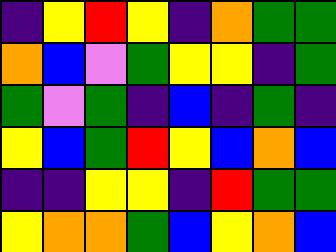[["indigo", "yellow", "red", "yellow", "indigo", "orange", "green", "green"], ["orange", "blue", "violet", "green", "yellow", "yellow", "indigo", "green"], ["green", "violet", "green", "indigo", "blue", "indigo", "green", "indigo"], ["yellow", "blue", "green", "red", "yellow", "blue", "orange", "blue"], ["indigo", "indigo", "yellow", "yellow", "indigo", "red", "green", "green"], ["yellow", "orange", "orange", "green", "blue", "yellow", "orange", "blue"]]